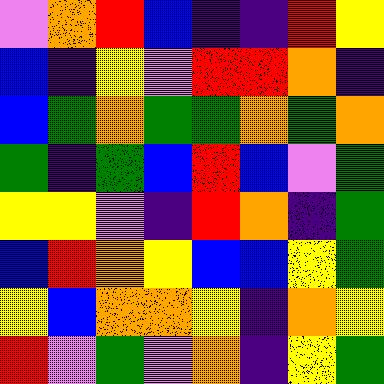[["violet", "orange", "red", "blue", "indigo", "indigo", "red", "yellow"], ["blue", "indigo", "yellow", "violet", "red", "red", "orange", "indigo"], ["blue", "green", "orange", "green", "green", "orange", "green", "orange"], ["green", "indigo", "green", "blue", "red", "blue", "violet", "green"], ["yellow", "yellow", "violet", "indigo", "red", "orange", "indigo", "green"], ["blue", "red", "orange", "yellow", "blue", "blue", "yellow", "green"], ["yellow", "blue", "orange", "orange", "yellow", "indigo", "orange", "yellow"], ["red", "violet", "green", "violet", "orange", "indigo", "yellow", "green"]]